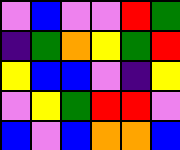[["violet", "blue", "violet", "violet", "red", "green"], ["indigo", "green", "orange", "yellow", "green", "red"], ["yellow", "blue", "blue", "violet", "indigo", "yellow"], ["violet", "yellow", "green", "red", "red", "violet"], ["blue", "violet", "blue", "orange", "orange", "blue"]]